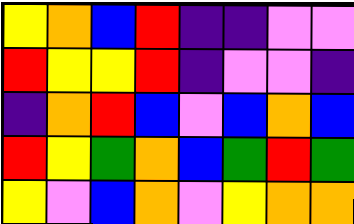[["yellow", "orange", "blue", "red", "indigo", "indigo", "violet", "violet"], ["red", "yellow", "yellow", "red", "indigo", "violet", "violet", "indigo"], ["indigo", "orange", "red", "blue", "violet", "blue", "orange", "blue"], ["red", "yellow", "green", "orange", "blue", "green", "red", "green"], ["yellow", "violet", "blue", "orange", "violet", "yellow", "orange", "orange"]]